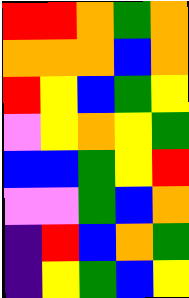[["red", "red", "orange", "green", "orange"], ["orange", "orange", "orange", "blue", "orange"], ["red", "yellow", "blue", "green", "yellow"], ["violet", "yellow", "orange", "yellow", "green"], ["blue", "blue", "green", "yellow", "red"], ["violet", "violet", "green", "blue", "orange"], ["indigo", "red", "blue", "orange", "green"], ["indigo", "yellow", "green", "blue", "yellow"]]